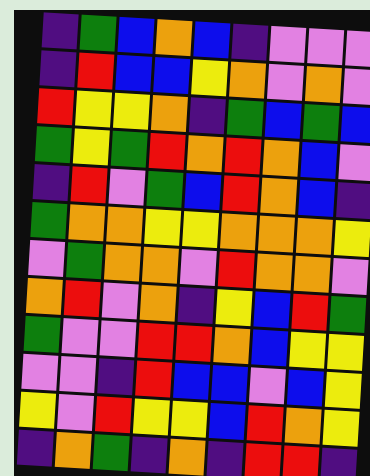[["indigo", "green", "blue", "orange", "blue", "indigo", "violet", "violet", "violet"], ["indigo", "red", "blue", "blue", "yellow", "orange", "violet", "orange", "violet"], ["red", "yellow", "yellow", "orange", "indigo", "green", "blue", "green", "blue"], ["green", "yellow", "green", "red", "orange", "red", "orange", "blue", "violet"], ["indigo", "red", "violet", "green", "blue", "red", "orange", "blue", "indigo"], ["green", "orange", "orange", "yellow", "yellow", "orange", "orange", "orange", "yellow"], ["violet", "green", "orange", "orange", "violet", "red", "orange", "orange", "violet"], ["orange", "red", "violet", "orange", "indigo", "yellow", "blue", "red", "green"], ["green", "violet", "violet", "red", "red", "orange", "blue", "yellow", "yellow"], ["violet", "violet", "indigo", "red", "blue", "blue", "violet", "blue", "yellow"], ["yellow", "violet", "red", "yellow", "yellow", "blue", "red", "orange", "yellow"], ["indigo", "orange", "green", "indigo", "orange", "indigo", "red", "red", "indigo"]]